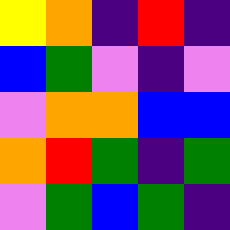[["yellow", "orange", "indigo", "red", "indigo"], ["blue", "green", "violet", "indigo", "violet"], ["violet", "orange", "orange", "blue", "blue"], ["orange", "red", "green", "indigo", "green"], ["violet", "green", "blue", "green", "indigo"]]